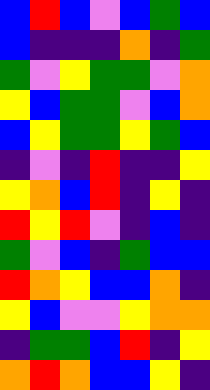[["blue", "red", "blue", "violet", "blue", "green", "blue"], ["blue", "indigo", "indigo", "indigo", "orange", "indigo", "green"], ["green", "violet", "yellow", "green", "green", "violet", "orange"], ["yellow", "blue", "green", "green", "violet", "blue", "orange"], ["blue", "yellow", "green", "green", "yellow", "green", "blue"], ["indigo", "violet", "indigo", "red", "indigo", "indigo", "yellow"], ["yellow", "orange", "blue", "red", "indigo", "yellow", "indigo"], ["red", "yellow", "red", "violet", "indigo", "blue", "indigo"], ["green", "violet", "blue", "indigo", "green", "blue", "blue"], ["red", "orange", "yellow", "blue", "blue", "orange", "indigo"], ["yellow", "blue", "violet", "violet", "yellow", "orange", "orange"], ["indigo", "green", "green", "blue", "red", "indigo", "yellow"], ["orange", "red", "orange", "blue", "blue", "yellow", "indigo"]]